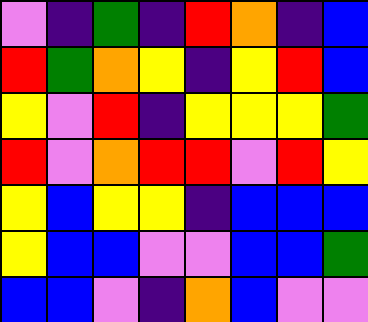[["violet", "indigo", "green", "indigo", "red", "orange", "indigo", "blue"], ["red", "green", "orange", "yellow", "indigo", "yellow", "red", "blue"], ["yellow", "violet", "red", "indigo", "yellow", "yellow", "yellow", "green"], ["red", "violet", "orange", "red", "red", "violet", "red", "yellow"], ["yellow", "blue", "yellow", "yellow", "indigo", "blue", "blue", "blue"], ["yellow", "blue", "blue", "violet", "violet", "blue", "blue", "green"], ["blue", "blue", "violet", "indigo", "orange", "blue", "violet", "violet"]]